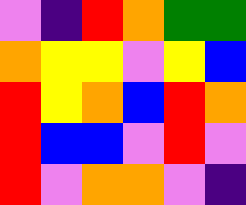[["violet", "indigo", "red", "orange", "green", "green"], ["orange", "yellow", "yellow", "violet", "yellow", "blue"], ["red", "yellow", "orange", "blue", "red", "orange"], ["red", "blue", "blue", "violet", "red", "violet"], ["red", "violet", "orange", "orange", "violet", "indigo"]]